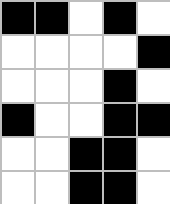[["black", "black", "white", "black", "white"], ["white", "white", "white", "white", "black"], ["white", "white", "white", "black", "white"], ["black", "white", "white", "black", "black"], ["white", "white", "black", "black", "white"], ["white", "white", "black", "black", "white"]]